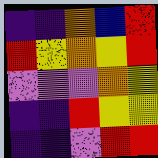[["indigo", "indigo", "orange", "blue", "red"], ["red", "yellow", "orange", "yellow", "red"], ["violet", "violet", "violet", "orange", "yellow"], ["indigo", "indigo", "red", "yellow", "yellow"], ["indigo", "indigo", "violet", "red", "red"]]